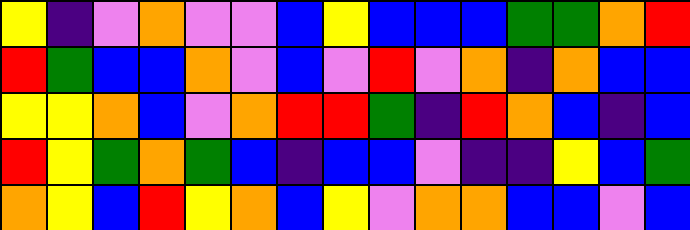[["yellow", "indigo", "violet", "orange", "violet", "violet", "blue", "yellow", "blue", "blue", "blue", "green", "green", "orange", "red"], ["red", "green", "blue", "blue", "orange", "violet", "blue", "violet", "red", "violet", "orange", "indigo", "orange", "blue", "blue"], ["yellow", "yellow", "orange", "blue", "violet", "orange", "red", "red", "green", "indigo", "red", "orange", "blue", "indigo", "blue"], ["red", "yellow", "green", "orange", "green", "blue", "indigo", "blue", "blue", "violet", "indigo", "indigo", "yellow", "blue", "green"], ["orange", "yellow", "blue", "red", "yellow", "orange", "blue", "yellow", "violet", "orange", "orange", "blue", "blue", "violet", "blue"]]